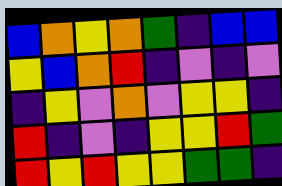[["blue", "orange", "yellow", "orange", "green", "indigo", "blue", "blue"], ["yellow", "blue", "orange", "red", "indigo", "violet", "indigo", "violet"], ["indigo", "yellow", "violet", "orange", "violet", "yellow", "yellow", "indigo"], ["red", "indigo", "violet", "indigo", "yellow", "yellow", "red", "green"], ["red", "yellow", "red", "yellow", "yellow", "green", "green", "indigo"]]